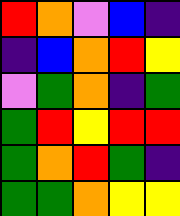[["red", "orange", "violet", "blue", "indigo"], ["indigo", "blue", "orange", "red", "yellow"], ["violet", "green", "orange", "indigo", "green"], ["green", "red", "yellow", "red", "red"], ["green", "orange", "red", "green", "indigo"], ["green", "green", "orange", "yellow", "yellow"]]